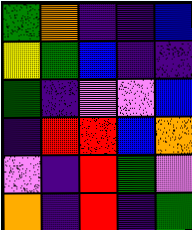[["green", "orange", "indigo", "indigo", "blue"], ["yellow", "green", "blue", "indigo", "indigo"], ["green", "indigo", "violet", "violet", "blue"], ["indigo", "red", "red", "blue", "orange"], ["violet", "indigo", "red", "green", "violet"], ["orange", "indigo", "red", "indigo", "green"]]